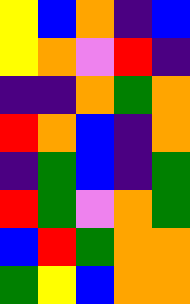[["yellow", "blue", "orange", "indigo", "blue"], ["yellow", "orange", "violet", "red", "indigo"], ["indigo", "indigo", "orange", "green", "orange"], ["red", "orange", "blue", "indigo", "orange"], ["indigo", "green", "blue", "indigo", "green"], ["red", "green", "violet", "orange", "green"], ["blue", "red", "green", "orange", "orange"], ["green", "yellow", "blue", "orange", "orange"]]